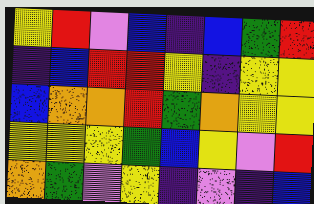[["yellow", "red", "violet", "blue", "indigo", "blue", "green", "red"], ["indigo", "blue", "red", "red", "yellow", "indigo", "yellow", "yellow"], ["blue", "orange", "orange", "red", "green", "orange", "yellow", "yellow"], ["yellow", "yellow", "yellow", "green", "blue", "yellow", "violet", "red"], ["orange", "green", "violet", "yellow", "indigo", "violet", "indigo", "blue"]]